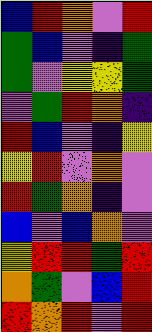[["blue", "red", "orange", "violet", "red"], ["green", "blue", "violet", "indigo", "green"], ["green", "violet", "yellow", "yellow", "green"], ["violet", "green", "red", "orange", "indigo"], ["red", "blue", "violet", "indigo", "yellow"], ["yellow", "red", "violet", "orange", "violet"], ["red", "green", "orange", "indigo", "violet"], ["blue", "violet", "blue", "orange", "violet"], ["yellow", "red", "red", "green", "red"], ["orange", "green", "violet", "blue", "red"], ["red", "orange", "red", "violet", "red"]]